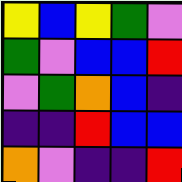[["yellow", "blue", "yellow", "green", "violet"], ["green", "violet", "blue", "blue", "red"], ["violet", "green", "orange", "blue", "indigo"], ["indigo", "indigo", "red", "blue", "blue"], ["orange", "violet", "indigo", "indigo", "red"]]